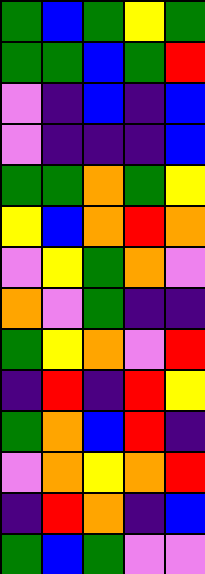[["green", "blue", "green", "yellow", "green"], ["green", "green", "blue", "green", "red"], ["violet", "indigo", "blue", "indigo", "blue"], ["violet", "indigo", "indigo", "indigo", "blue"], ["green", "green", "orange", "green", "yellow"], ["yellow", "blue", "orange", "red", "orange"], ["violet", "yellow", "green", "orange", "violet"], ["orange", "violet", "green", "indigo", "indigo"], ["green", "yellow", "orange", "violet", "red"], ["indigo", "red", "indigo", "red", "yellow"], ["green", "orange", "blue", "red", "indigo"], ["violet", "orange", "yellow", "orange", "red"], ["indigo", "red", "orange", "indigo", "blue"], ["green", "blue", "green", "violet", "violet"]]